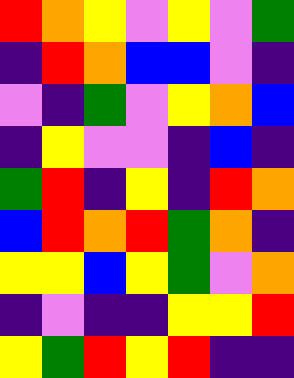[["red", "orange", "yellow", "violet", "yellow", "violet", "green"], ["indigo", "red", "orange", "blue", "blue", "violet", "indigo"], ["violet", "indigo", "green", "violet", "yellow", "orange", "blue"], ["indigo", "yellow", "violet", "violet", "indigo", "blue", "indigo"], ["green", "red", "indigo", "yellow", "indigo", "red", "orange"], ["blue", "red", "orange", "red", "green", "orange", "indigo"], ["yellow", "yellow", "blue", "yellow", "green", "violet", "orange"], ["indigo", "violet", "indigo", "indigo", "yellow", "yellow", "red"], ["yellow", "green", "red", "yellow", "red", "indigo", "indigo"]]